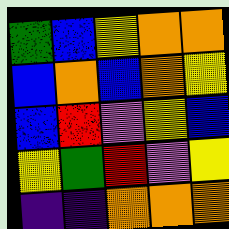[["green", "blue", "yellow", "orange", "orange"], ["blue", "orange", "blue", "orange", "yellow"], ["blue", "red", "violet", "yellow", "blue"], ["yellow", "green", "red", "violet", "yellow"], ["indigo", "indigo", "orange", "orange", "orange"]]